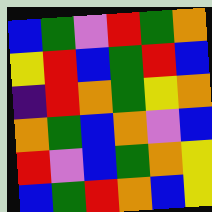[["blue", "green", "violet", "red", "green", "orange"], ["yellow", "red", "blue", "green", "red", "blue"], ["indigo", "red", "orange", "green", "yellow", "orange"], ["orange", "green", "blue", "orange", "violet", "blue"], ["red", "violet", "blue", "green", "orange", "yellow"], ["blue", "green", "red", "orange", "blue", "yellow"]]